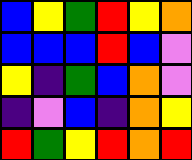[["blue", "yellow", "green", "red", "yellow", "orange"], ["blue", "blue", "blue", "red", "blue", "violet"], ["yellow", "indigo", "green", "blue", "orange", "violet"], ["indigo", "violet", "blue", "indigo", "orange", "yellow"], ["red", "green", "yellow", "red", "orange", "red"]]